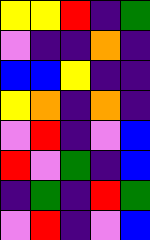[["yellow", "yellow", "red", "indigo", "green"], ["violet", "indigo", "indigo", "orange", "indigo"], ["blue", "blue", "yellow", "indigo", "indigo"], ["yellow", "orange", "indigo", "orange", "indigo"], ["violet", "red", "indigo", "violet", "blue"], ["red", "violet", "green", "indigo", "blue"], ["indigo", "green", "indigo", "red", "green"], ["violet", "red", "indigo", "violet", "blue"]]